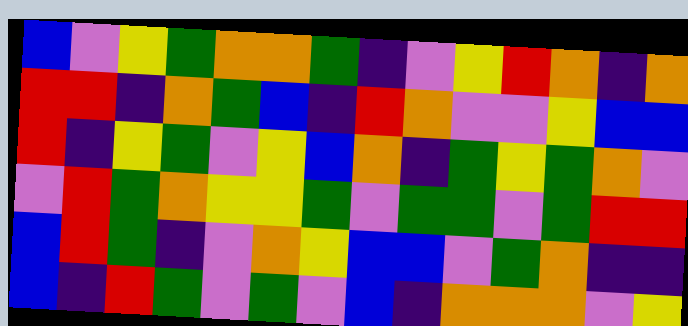[["blue", "violet", "yellow", "green", "orange", "orange", "green", "indigo", "violet", "yellow", "red", "orange", "indigo", "orange"], ["red", "red", "indigo", "orange", "green", "blue", "indigo", "red", "orange", "violet", "violet", "yellow", "blue", "blue"], ["red", "indigo", "yellow", "green", "violet", "yellow", "blue", "orange", "indigo", "green", "yellow", "green", "orange", "violet"], ["violet", "red", "green", "orange", "yellow", "yellow", "green", "violet", "green", "green", "violet", "green", "red", "red"], ["blue", "red", "green", "indigo", "violet", "orange", "yellow", "blue", "blue", "violet", "green", "orange", "indigo", "indigo"], ["blue", "indigo", "red", "green", "violet", "green", "violet", "blue", "indigo", "orange", "orange", "orange", "violet", "yellow"]]